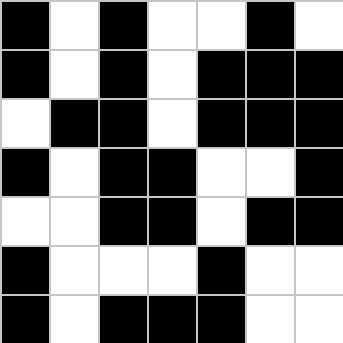[["black", "white", "black", "white", "white", "black", "white"], ["black", "white", "black", "white", "black", "black", "black"], ["white", "black", "black", "white", "black", "black", "black"], ["black", "white", "black", "black", "white", "white", "black"], ["white", "white", "black", "black", "white", "black", "black"], ["black", "white", "white", "white", "black", "white", "white"], ["black", "white", "black", "black", "black", "white", "white"]]